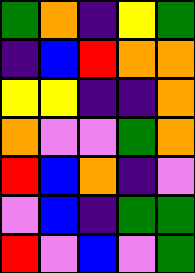[["green", "orange", "indigo", "yellow", "green"], ["indigo", "blue", "red", "orange", "orange"], ["yellow", "yellow", "indigo", "indigo", "orange"], ["orange", "violet", "violet", "green", "orange"], ["red", "blue", "orange", "indigo", "violet"], ["violet", "blue", "indigo", "green", "green"], ["red", "violet", "blue", "violet", "green"]]